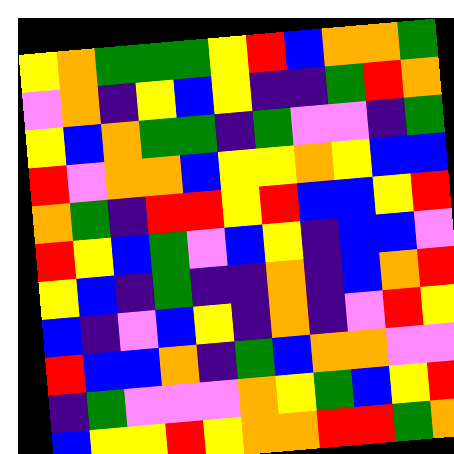[["yellow", "orange", "green", "green", "green", "yellow", "red", "blue", "orange", "orange", "green"], ["violet", "orange", "indigo", "yellow", "blue", "yellow", "indigo", "indigo", "green", "red", "orange"], ["yellow", "blue", "orange", "green", "green", "indigo", "green", "violet", "violet", "indigo", "green"], ["red", "violet", "orange", "orange", "blue", "yellow", "yellow", "orange", "yellow", "blue", "blue"], ["orange", "green", "indigo", "red", "red", "yellow", "red", "blue", "blue", "yellow", "red"], ["red", "yellow", "blue", "green", "violet", "blue", "yellow", "indigo", "blue", "blue", "violet"], ["yellow", "blue", "indigo", "green", "indigo", "indigo", "orange", "indigo", "blue", "orange", "red"], ["blue", "indigo", "violet", "blue", "yellow", "indigo", "orange", "indigo", "violet", "red", "yellow"], ["red", "blue", "blue", "orange", "indigo", "green", "blue", "orange", "orange", "violet", "violet"], ["indigo", "green", "violet", "violet", "violet", "orange", "yellow", "green", "blue", "yellow", "red"], ["blue", "yellow", "yellow", "red", "yellow", "orange", "orange", "red", "red", "green", "orange"]]